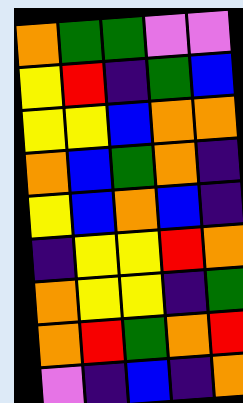[["orange", "green", "green", "violet", "violet"], ["yellow", "red", "indigo", "green", "blue"], ["yellow", "yellow", "blue", "orange", "orange"], ["orange", "blue", "green", "orange", "indigo"], ["yellow", "blue", "orange", "blue", "indigo"], ["indigo", "yellow", "yellow", "red", "orange"], ["orange", "yellow", "yellow", "indigo", "green"], ["orange", "red", "green", "orange", "red"], ["violet", "indigo", "blue", "indigo", "orange"]]